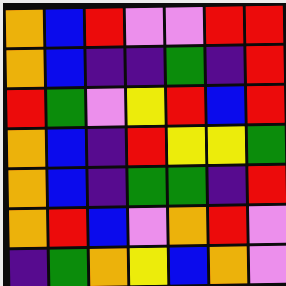[["orange", "blue", "red", "violet", "violet", "red", "red"], ["orange", "blue", "indigo", "indigo", "green", "indigo", "red"], ["red", "green", "violet", "yellow", "red", "blue", "red"], ["orange", "blue", "indigo", "red", "yellow", "yellow", "green"], ["orange", "blue", "indigo", "green", "green", "indigo", "red"], ["orange", "red", "blue", "violet", "orange", "red", "violet"], ["indigo", "green", "orange", "yellow", "blue", "orange", "violet"]]